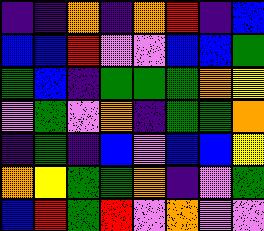[["indigo", "indigo", "orange", "indigo", "orange", "red", "indigo", "blue"], ["blue", "blue", "red", "violet", "violet", "blue", "blue", "green"], ["green", "blue", "indigo", "green", "green", "green", "orange", "yellow"], ["violet", "green", "violet", "orange", "indigo", "green", "green", "orange"], ["indigo", "green", "indigo", "blue", "violet", "blue", "blue", "yellow"], ["orange", "yellow", "green", "green", "orange", "indigo", "violet", "green"], ["blue", "red", "green", "red", "violet", "orange", "violet", "violet"]]